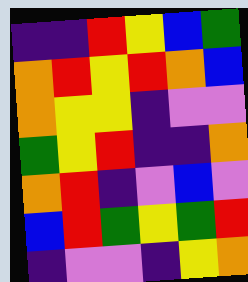[["indigo", "indigo", "red", "yellow", "blue", "green"], ["orange", "red", "yellow", "red", "orange", "blue"], ["orange", "yellow", "yellow", "indigo", "violet", "violet"], ["green", "yellow", "red", "indigo", "indigo", "orange"], ["orange", "red", "indigo", "violet", "blue", "violet"], ["blue", "red", "green", "yellow", "green", "red"], ["indigo", "violet", "violet", "indigo", "yellow", "orange"]]